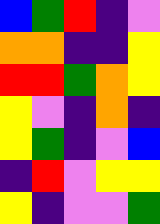[["blue", "green", "red", "indigo", "violet"], ["orange", "orange", "indigo", "indigo", "yellow"], ["red", "red", "green", "orange", "yellow"], ["yellow", "violet", "indigo", "orange", "indigo"], ["yellow", "green", "indigo", "violet", "blue"], ["indigo", "red", "violet", "yellow", "yellow"], ["yellow", "indigo", "violet", "violet", "green"]]